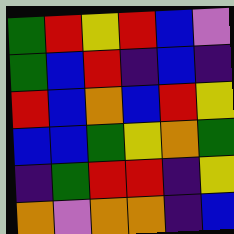[["green", "red", "yellow", "red", "blue", "violet"], ["green", "blue", "red", "indigo", "blue", "indigo"], ["red", "blue", "orange", "blue", "red", "yellow"], ["blue", "blue", "green", "yellow", "orange", "green"], ["indigo", "green", "red", "red", "indigo", "yellow"], ["orange", "violet", "orange", "orange", "indigo", "blue"]]